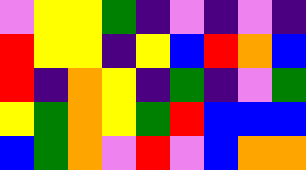[["violet", "yellow", "yellow", "green", "indigo", "violet", "indigo", "violet", "indigo"], ["red", "yellow", "yellow", "indigo", "yellow", "blue", "red", "orange", "blue"], ["red", "indigo", "orange", "yellow", "indigo", "green", "indigo", "violet", "green"], ["yellow", "green", "orange", "yellow", "green", "red", "blue", "blue", "blue"], ["blue", "green", "orange", "violet", "red", "violet", "blue", "orange", "orange"]]